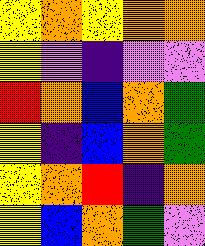[["yellow", "orange", "yellow", "orange", "orange"], ["yellow", "violet", "indigo", "violet", "violet"], ["red", "orange", "blue", "orange", "green"], ["yellow", "indigo", "blue", "orange", "green"], ["yellow", "orange", "red", "indigo", "orange"], ["yellow", "blue", "orange", "green", "violet"]]